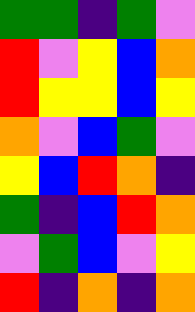[["green", "green", "indigo", "green", "violet"], ["red", "violet", "yellow", "blue", "orange"], ["red", "yellow", "yellow", "blue", "yellow"], ["orange", "violet", "blue", "green", "violet"], ["yellow", "blue", "red", "orange", "indigo"], ["green", "indigo", "blue", "red", "orange"], ["violet", "green", "blue", "violet", "yellow"], ["red", "indigo", "orange", "indigo", "orange"]]